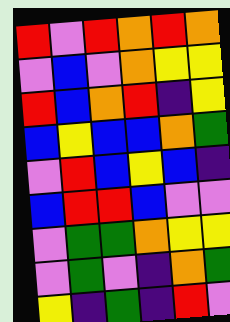[["red", "violet", "red", "orange", "red", "orange"], ["violet", "blue", "violet", "orange", "yellow", "yellow"], ["red", "blue", "orange", "red", "indigo", "yellow"], ["blue", "yellow", "blue", "blue", "orange", "green"], ["violet", "red", "blue", "yellow", "blue", "indigo"], ["blue", "red", "red", "blue", "violet", "violet"], ["violet", "green", "green", "orange", "yellow", "yellow"], ["violet", "green", "violet", "indigo", "orange", "green"], ["yellow", "indigo", "green", "indigo", "red", "violet"]]